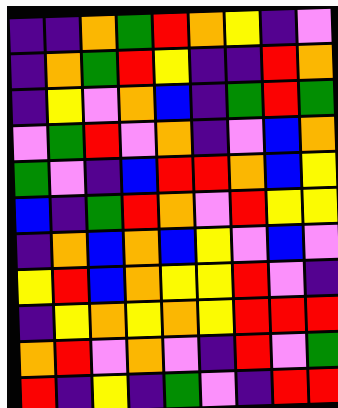[["indigo", "indigo", "orange", "green", "red", "orange", "yellow", "indigo", "violet"], ["indigo", "orange", "green", "red", "yellow", "indigo", "indigo", "red", "orange"], ["indigo", "yellow", "violet", "orange", "blue", "indigo", "green", "red", "green"], ["violet", "green", "red", "violet", "orange", "indigo", "violet", "blue", "orange"], ["green", "violet", "indigo", "blue", "red", "red", "orange", "blue", "yellow"], ["blue", "indigo", "green", "red", "orange", "violet", "red", "yellow", "yellow"], ["indigo", "orange", "blue", "orange", "blue", "yellow", "violet", "blue", "violet"], ["yellow", "red", "blue", "orange", "yellow", "yellow", "red", "violet", "indigo"], ["indigo", "yellow", "orange", "yellow", "orange", "yellow", "red", "red", "red"], ["orange", "red", "violet", "orange", "violet", "indigo", "red", "violet", "green"], ["red", "indigo", "yellow", "indigo", "green", "violet", "indigo", "red", "red"]]